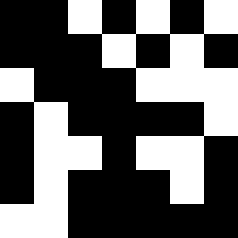[["black", "black", "white", "black", "white", "black", "white"], ["black", "black", "black", "white", "black", "white", "black"], ["white", "black", "black", "black", "white", "white", "white"], ["black", "white", "black", "black", "black", "black", "white"], ["black", "white", "white", "black", "white", "white", "black"], ["black", "white", "black", "black", "black", "white", "black"], ["white", "white", "black", "black", "black", "black", "black"]]